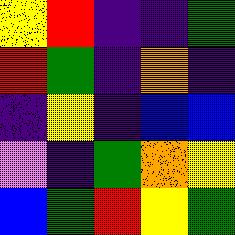[["yellow", "red", "indigo", "indigo", "green"], ["red", "green", "indigo", "orange", "indigo"], ["indigo", "yellow", "indigo", "blue", "blue"], ["violet", "indigo", "green", "orange", "yellow"], ["blue", "green", "red", "yellow", "green"]]